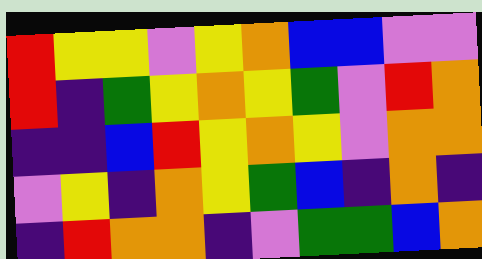[["red", "yellow", "yellow", "violet", "yellow", "orange", "blue", "blue", "violet", "violet"], ["red", "indigo", "green", "yellow", "orange", "yellow", "green", "violet", "red", "orange"], ["indigo", "indigo", "blue", "red", "yellow", "orange", "yellow", "violet", "orange", "orange"], ["violet", "yellow", "indigo", "orange", "yellow", "green", "blue", "indigo", "orange", "indigo"], ["indigo", "red", "orange", "orange", "indigo", "violet", "green", "green", "blue", "orange"]]